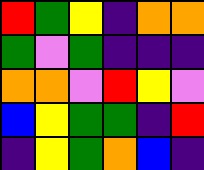[["red", "green", "yellow", "indigo", "orange", "orange"], ["green", "violet", "green", "indigo", "indigo", "indigo"], ["orange", "orange", "violet", "red", "yellow", "violet"], ["blue", "yellow", "green", "green", "indigo", "red"], ["indigo", "yellow", "green", "orange", "blue", "indigo"]]